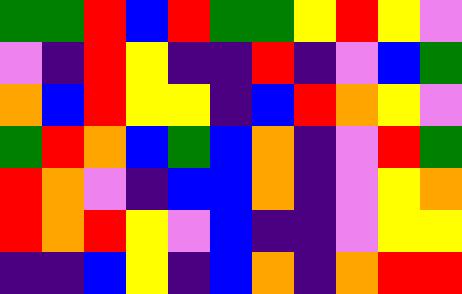[["green", "green", "red", "blue", "red", "green", "green", "yellow", "red", "yellow", "violet"], ["violet", "indigo", "red", "yellow", "indigo", "indigo", "red", "indigo", "violet", "blue", "green"], ["orange", "blue", "red", "yellow", "yellow", "indigo", "blue", "red", "orange", "yellow", "violet"], ["green", "red", "orange", "blue", "green", "blue", "orange", "indigo", "violet", "red", "green"], ["red", "orange", "violet", "indigo", "blue", "blue", "orange", "indigo", "violet", "yellow", "orange"], ["red", "orange", "red", "yellow", "violet", "blue", "indigo", "indigo", "violet", "yellow", "yellow"], ["indigo", "indigo", "blue", "yellow", "indigo", "blue", "orange", "indigo", "orange", "red", "red"]]